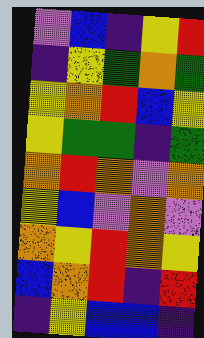[["violet", "blue", "indigo", "yellow", "red"], ["indigo", "yellow", "green", "orange", "green"], ["yellow", "orange", "red", "blue", "yellow"], ["yellow", "green", "green", "indigo", "green"], ["orange", "red", "orange", "violet", "orange"], ["yellow", "blue", "violet", "orange", "violet"], ["orange", "yellow", "red", "orange", "yellow"], ["blue", "orange", "red", "indigo", "red"], ["indigo", "yellow", "blue", "blue", "indigo"]]